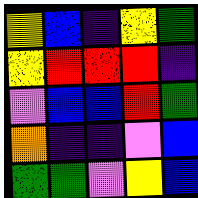[["yellow", "blue", "indigo", "yellow", "green"], ["yellow", "red", "red", "red", "indigo"], ["violet", "blue", "blue", "red", "green"], ["orange", "indigo", "indigo", "violet", "blue"], ["green", "green", "violet", "yellow", "blue"]]